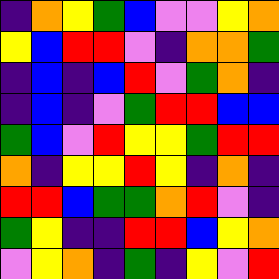[["indigo", "orange", "yellow", "green", "blue", "violet", "violet", "yellow", "orange"], ["yellow", "blue", "red", "red", "violet", "indigo", "orange", "orange", "green"], ["indigo", "blue", "indigo", "blue", "red", "violet", "green", "orange", "indigo"], ["indigo", "blue", "indigo", "violet", "green", "red", "red", "blue", "blue"], ["green", "blue", "violet", "red", "yellow", "yellow", "green", "red", "red"], ["orange", "indigo", "yellow", "yellow", "red", "yellow", "indigo", "orange", "indigo"], ["red", "red", "blue", "green", "green", "orange", "red", "violet", "indigo"], ["green", "yellow", "indigo", "indigo", "red", "red", "blue", "yellow", "orange"], ["violet", "yellow", "orange", "indigo", "green", "indigo", "yellow", "violet", "red"]]